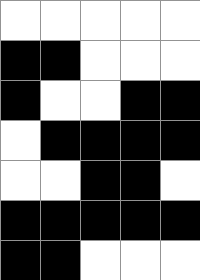[["white", "white", "white", "white", "white"], ["black", "black", "white", "white", "white"], ["black", "white", "white", "black", "black"], ["white", "black", "black", "black", "black"], ["white", "white", "black", "black", "white"], ["black", "black", "black", "black", "black"], ["black", "black", "white", "white", "white"]]